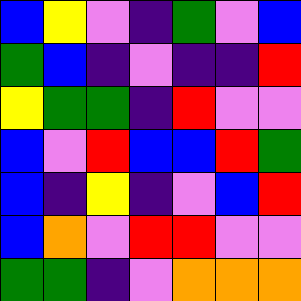[["blue", "yellow", "violet", "indigo", "green", "violet", "blue"], ["green", "blue", "indigo", "violet", "indigo", "indigo", "red"], ["yellow", "green", "green", "indigo", "red", "violet", "violet"], ["blue", "violet", "red", "blue", "blue", "red", "green"], ["blue", "indigo", "yellow", "indigo", "violet", "blue", "red"], ["blue", "orange", "violet", "red", "red", "violet", "violet"], ["green", "green", "indigo", "violet", "orange", "orange", "orange"]]